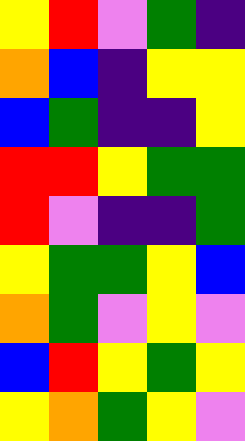[["yellow", "red", "violet", "green", "indigo"], ["orange", "blue", "indigo", "yellow", "yellow"], ["blue", "green", "indigo", "indigo", "yellow"], ["red", "red", "yellow", "green", "green"], ["red", "violet", "indigo", "indigo", "green"], ["yellow", "green", "green", "yellow", "blue"], ["orange", "green", "violet", "yellow", "violet"], ["blue", "red", "yellow", "green", "yellow"], ["yellow", "orange", "green", "yellow", "violet"]]